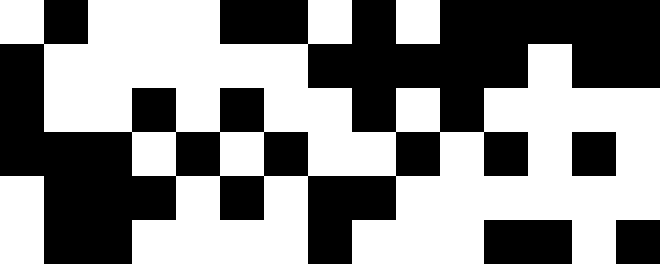[["white", "black", "white", "white", "white", "black", "black", "white", "black", "white", "black", "black", "black", "black", "black"], ["black", "white", "white", "white", "white", "white", "white", "black", "black", "black", "black", "black", "white", "black", "black"], ["black", "white", "white", "black", "white", "black", "white", "white", "black", "white", "black", "white", "white", "white", "white"], ["black", "black", "black", "white", "black", "white", "black", "white", "white", "black", "white", "black", "white", "black", "white"], ["white", "black", "black", "black", "white", "black", "white", "black", "black", "white", "white", "white", "white", "white", "white"], ["white", "black", "black", "white", "white", "white", "white", "black", "white", "white", "white", "black", "black", "white", "black"]]